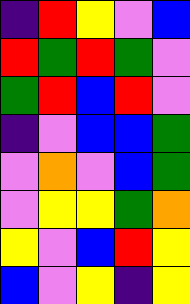[["indigo", "red", "yellow", "violet", "blue"], ["red", "green", "red", "green", "violet"], ["green", "red", "blue", "red", "violet"], ["indigo", "violet", "blue", "blue", "green"], ["violet", "orange", "violet", "blue", "green"], ["violet", "yellow", "yellow", "green", "orange"], ["yellow", "violet", "blue", "red", "yellow"], ["blue", "violet", "yellow", "indigo", "yellow"]]